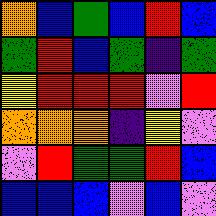[["orange", "blue", "green", "blue", "red", "blue"], ["green", "red", "blue", "green", "indigo", "green"], ["yellow", "red", "red", "red", "violet", "red"], ["orange", "orange", "orange", "indigo", "yellow", "violet"], ["violet", "red", "green", "green", "red", "blue"], ["blue", "blue", "blue", "violet", "blue", "violet"]]